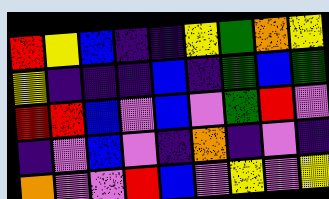[["red", "yellow", "blue", "indigo", "indigo", "yellow", "green", "orange", "yellow"], ["yellow", "indigo", "indigo", "indigo", "blue", "indigo", "green", "blue", "green"], ["red", "red", "blue", "violet", "blue", "violet", "green", "red", "violet"], ["indigo", "violet", "blue", "violet", "indigo", "orange", "indigo", "violet", "indigo"], ["orange", "violet", "violet", "red", "blue", "violet", "yellow", "violet", "yellow"]]